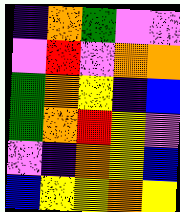[["indigo", "orange", "green", "violet", "violet"], ["violet", "red", "violet", "orange", "orange"], ["green", "orange", "yellow", "indigo", "blue"], ["green", "orange", "red", "yellow", "violet"], ["violet", "indigo", "orange", "yellow", "blue"], ["blue", "yellow", "yellow", "orange", "yellow"]]